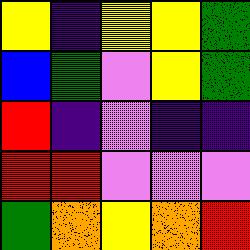[["yellow", "indigo", "yellow", "yellow", "green"], ["blue", "green", "violet", "yellow", "green"], ["red", "indigo", "violet", "indigo", "indigo"], ["red", "red", "violet", "violet", "violet"], ["green", "orange", "yellow", "orange", "red"]]